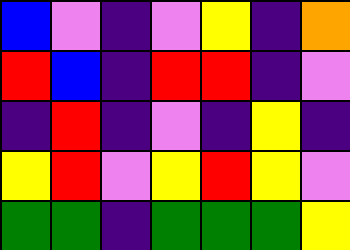[["blue", "violet", "indigo", "violet", "yellow", "indigo", "orange"], ["red", "blue", "indigo", "red", "red", "indigo", "violet"], ["indigo", "red", "indigo", "violet", "indigo", "yellow", "indigo"], ["yellow", "red", "violet", "yellow", "red", "yellow", "violet"], ["green", "green", "indigo", "green", "green", "green", "yellow"]]